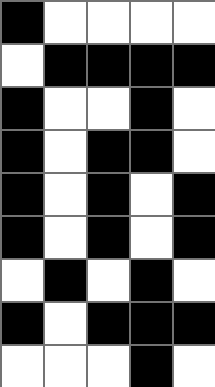[["black", "white", "white", "white", "white"], ["white", "black", "black", "black", "black"], ["black", "white", "white", "black", "white"], ["black", "white", "black", "black", "white"], ["black", "white", "black", "white", "black"], ["black", "white", "black", "white", "black"], ["white", "black", "white", "black", "white"], ["black", "white", "black", "black", "black"], ["white", "white", "white", "black", "white"]]